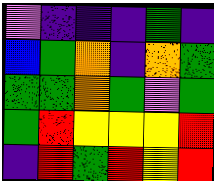[["violet", "indigo", "indigo", "indigo", "green", "indigo"], ["blue", "green", "orange", "indigo", "orange", "green"], ["green", "green", "orange", "green", "violet", "green"], ["green", "red", "yellow", "yellow", "yellow", "red"], ["indigo", "red", "green", "red", "yellow", "red"]]